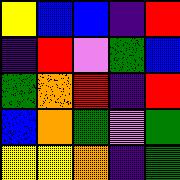[["yellow", "blue", "blue", "indigo", "red"], ["indigo", "red", "violet", "green", "blue"], ["green", "orange", "red", "indigo", "red"], ["blue", "orange", "green", "violet", "green"], ["yellow", "yellow", "orange", "indigo", "green"]]